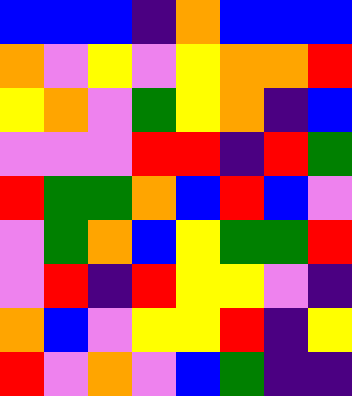[["blue", "blue", "blue", "indigo", "orange", "blue", "blue", "blue"], ["orange", "violet", "yellow", "violet", "yellow", "orange", "orange", "red"], ["yellow", "orange", "violet", "green", "yellow", "orange", "indigo", "blue"], ["violet", "violet", "violet", "red", "red", "indigo", "red", "green"], ["red", "green", "green", "orange", "blue", "red", "blue", "violet"], ["violet", "green", "orange", "blue", "yellow", "green", "green", "red"], ["violet", "red", "indigo", "red", "yellow", "yellow", "violet", "indigo"], ["orange", "blue", "violet", "yellow", "yellow", "red", "indigo", "yellow"], ["red", "violet", "orange", "violet", "blue", "green", "indigo", "indigo"]]